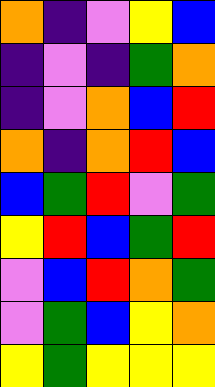[["orange", "indigo", "violet", "yellow", "blue"], ["indigo", "violet", "indigo", "green", "orange"], ["indigo", "violet", "orange", "blue", "red"], ["orange", "indigo", "orange", "red", "blue"], ["blue", "green", "red", "violet", "green"], ["yellow", "red", "blue", "green", "red"], ["violet", "blue", "red", "orange", "green"], ["violet", "green", "blue", "yellow", "orange"], ["yellow", "green", "yellow", "yellow", "yellow"]]